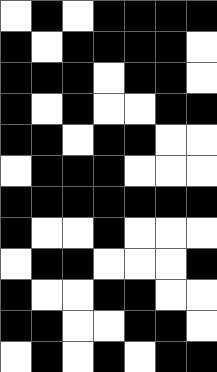[["white", "black", "white", "black", "black", "black", "black"], ["black", "white", "black", "black", "black", "black", "white"], ["black", "black", "black", "white", "black", "black", "white"], ["black", "white", "black", "white", "white", "black", "black"], ["black", "black", "white", "black", "black", "white", "white"], ["white", "black", "black", "black", "white", "white", "white"], ["black", "black", "black", "black", "black", "black", "black"], ["black", "white", "white", "black", "white", "white", "white"], ["white", "black", "black", "white", "white", "white", "black"], ["black", "white", "white", "black", "black", "white", "white"], ["black", "black", "white", "white", "black", "black", "white"], ["white", "black", "white", "black", "white", "black", "black"]]